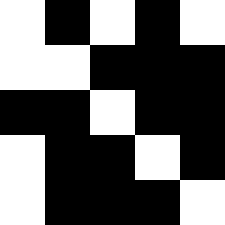[["white", "black", "white", "black", "white"], ["white", "white", "black", "black", "black"], ["black", "black", "white", "black", "black"], ["white", "black", "black", "white", "black"], ["white", "black", "black", "black", "white"]]